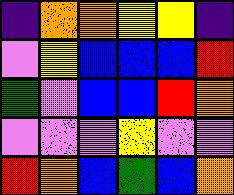[["indigo", "orange", "orange", "yellow", "yellow", "indigo"], ["violet", "yellow", "blue", "blue", "blue", "red"], ["green", "violet", "blue", "blue", "red", "orange"], ["violet", "violet", "violet", "yellow", "violet", "violet"], ["red", "orange", "blue", "green", "blue", "orange"]]